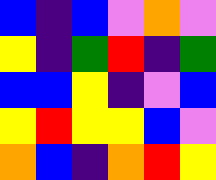[["blue", "indigo", "blue", "violet", "orange", "violet"], ["yellow", "indigo", "green", "red", "indigo", "green"], ["blue", "blue", "yellow", "indigo", "violet", "blue"], ["yellow", "red", "yellow", "yellow", "blue", "violet"], ["orange", "blue", "indigo", "orange", "red", "yellow"]]